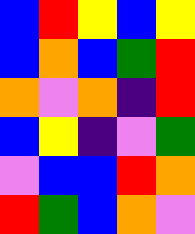[["blue", "red", "yellow", "blue", "yellow"], ["blue", "orange", "blue", "green", "red"], ["orange", "violet", "orange", "indigo", "red"], ["blue", "yellow", "indigo", "violet", "green"], ["violet", "blue", "blue", "red", "orange"], ["red", "green", "blue", "orange", "violet"]]